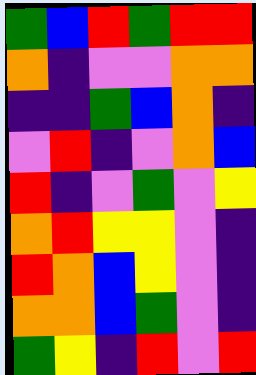[["green", "blue", "red", "green", "red", "red"], ["orange", "indigo", "violet", "violet", "orange", "orange"], ["indigo", "indigo", "green", "blue", "orange", "indigo"], ["violet", "red", "indigo", "violet", "orange", "blue"], ["red", "indigo", "violet", "green", "violet", "yellow"], ["orange", "red", "yellow", "yellow", "violet", "indigo"], ["red", "orange", "blue", "yellow", "violet", "indigo"], ["orange", "orange", "blue", "green", "violet", "indigo"], ["green", "yellow", "indigo", "red", "violet", "red"]]